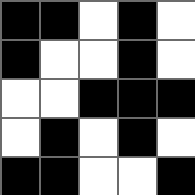[["black", "black", "white", "black", "white"], ["black", "white", "white", "black", "white"], ["white", "white", "black", "black", "black"], ["white", "black", "white", "black", "white"], ["black", "black", "white", "white", "black"]]